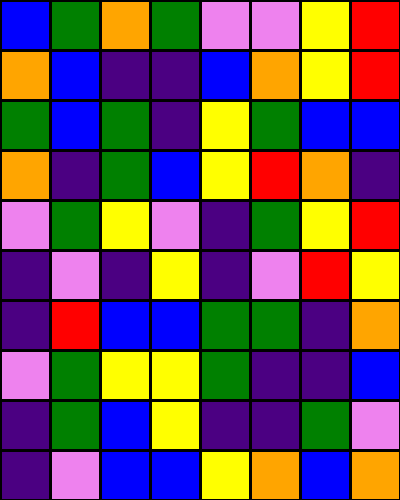[["blue", "green", "orange", "green", "violet", "violet", "yellow", "red"], ["orange", "blue", "indigo", "indigo", "blue", "orange", "yellow", "red"], ["green", "blue", "green", "indigo", "yellow", "green", "blue", "blue"], ["orange", "indigo", "green", "blue", "yellow", "red", "orange", "indigo"], ["violet", "green", "yellow", "violet", "indigo", "green", "yellow", "red"], ["indigo", "violet", "indigo", "yellow", "indigo", "violet", "red", "yellow"], ["indigo", "red", "blue", "blue", "green", "green", "indigo", "orange"], ["violet", "green", "yellow", "yellow", "green", "indigo", "indigo", "blue"], ["indigo", "green", "blue", "yellow", "indigo", "indigo", "green", "violet"], ["indigo", "violet", "blue", "blue", "yellow", "orange", "blue", "orange"]]